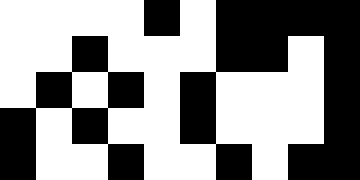[["white", "white", "white", "white", "black", "white", "black", "black", "black", "black"], ["white", "white", "black", "white", "white", "white", "black", "black", "white", "black"], ["white", "black", "white", "black", "white", "black", "white", "white", "white", "black"], ["black", "white", "black", "white", "white", "black", "white", "white", "white", "black"], ["black", "white", "white", "black", "white", "white", "black", "white", "black", "black"]]